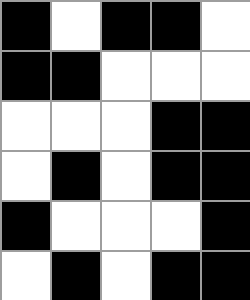[["black", "white", "black", "black", "white"], ["black", "black", "white", "white", "white"], ["white", "white", "white", "black", "black"], ["white", "black", "white", "black", "black"], ["black", "white", "white", "white", "black"], ["white", "black", "white", "black", "black"]]